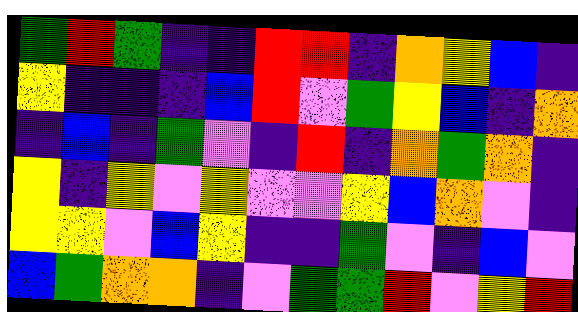[["green", "red", "green", "indigo", "indigo", "red", "red", "indigo", "orange", "yellow", "blue", "indigo"], ["yellow", "indigo", "indigo", "indigo", "blue", "red", "violet", "green", "yellow", "blue", "indigo", "orange"], ["indigo", "blue", "indigo", "green", "violet", "indigo", "red", "indigo", "orange", "green", "orange", "indigo"], ["yellow", "indigo", "yellow", "violet", "yellow", "violet", "violet", "yellow", "blue", "orange", "violet", "indigo"], ["yellow", "yellow", "violet", "blue", "yellow", "indigo", "indigo", "green", "violet", "indigo", "blue", "violet"], ["blue", "green", "orange", "orange", "indigo", "violet", "green", "green", "red", "violet", "yellow", "red"]]